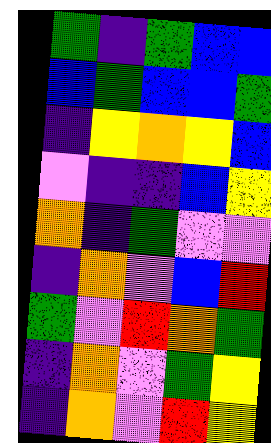[["green", "indigo", "green", "blue", "blue"], ["blue", "green", "blue", "blue", "green"], ["indigo", "yellow", "orange", "yellow", "blue"], ["violet", "indigo", "indigo", "blue", "yellow"], ["orange", "indigo", "green", "violet", "violet"], ["indigo", "orange", "violet", "blue", "red"], ["green", "violet", "red", "orange", "green"], ["indigo", "orange", "violet", "green", "yellow"], ["indigo", "orange", "violet", "red", "yellow"]]